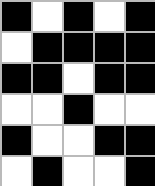[["black", "white", "black", "white", "black"], ["white", "black", "black", "black", "black"], ["black", "black", "white", "black", "black"], ["white", "white", "black", "white", "white"], ["black", "white", "white", "black", "black"], ["white", "black", "white", "white", "black"]]